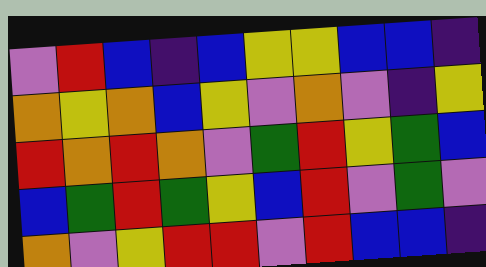[["violet", "red", "blue", "indigo", "blue", "yellow", "yellow", "blue", "blue", "indigo"], ["orange", "yellow", "orange", "blue", "yellow", "violet", "orange", "violet", "indigo", "yellow"], ["red", "orange", "red", "orange", "violet", "green", "red", "yellow", "green", "blue"], ["blue", "green", "red", "green", "yellow", "blue", "red", "violet", "green", "violet"], ["orange", "violet", "yellow", "red", "red", "violet", "red", "blue", "blue", "indigo"]]